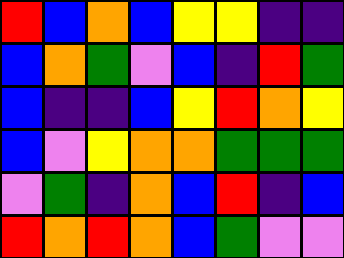[["red", "blue", "orange", "blue", "yellow", "yellow", "indigo", "indigo"], ["blue", "orange", "green", "violet", "blue", "indigo", "red", "green"], ["blue", "indigo", "indigo", "blue", "yellow", "red", "orange", "yellow"], ["blue", "violet", "yellow", "orange", "orange", "green", "green", "green"], ["violet", "green", "indigo", "orange", "blue", "red", "indigo", "blue"], ["red", "orange", "red", "orange", "blue", "green", "violet", "violet"]]